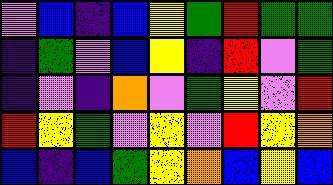[["violet", "blue", "indigo", "blue", "yellow", "green", "red", "green", "green"], ["indigo", "green", "violet", "blue", "yellow", "indigo", "red", "violet", "green"], ["indigo", "violet", "indigo", "orange", "violet", "green", "yellow", "violet", "red"], ["red", "yellow", "green", "violet", "yellow", "violet", "red", "yellow", "orange"], ["blue", "indigo", "blue", "green", "yellow", "orange", "blue", "yellow", "blue"]]